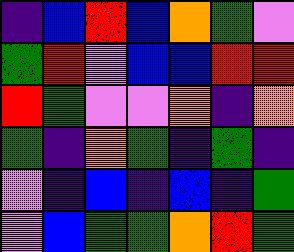[["indigo", "blue", "red", "blue", "orange", "green", "violet"], ["green", "red", "violet", "blue", "blue", "red", "red"], ["red", "green", "violet", "violet", "orange", "indigo", "orange"], ["green", "indigo", "orange", "green", "indigo", "green", "indigo"], ["violet", "indigo", "blue", "indigo", "blue", "indigo", "green"], ["violet", "blue", "green", "green", "orange", "red", "green"]]